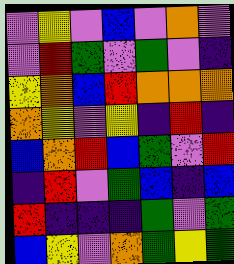[["violet", "yellow", "violet", "blue", "violet", "orange", "violet"], ["violet", "red", "green", "violet", "green", "violet", "indigo"], ["yellow", "orange", "blue", "red", "orange", "orange", "orange"], ["orange", "yellow", "violet", "yellow", "indigo", "red", "indigo"], ["blue", "orange", "red", "blue", "green", "violet", "red"], ["indigo", "red", "violet", "green", "blue", "indigo", "blue"], ["red", "indigo", "indigo", "indigo", "green", "violet", "green"], ["blue", "yellow", "violet", "orange", "green", "yellow", "green"]]